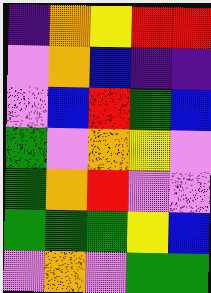[["indigo", "orange", "yellow", "red", "red"], ["violet", "orange", "blue", "indigo", "indigo"], ["violet", "blue", "red", "green", "blue"], ["green", "violet", "orange", "yellow", "violet"], ["green", "orange", "red", "violet", "violet"], ["green", "green", "green", "yellow", "blue"], ["violet", "orange", "violet", "green", "green"]]